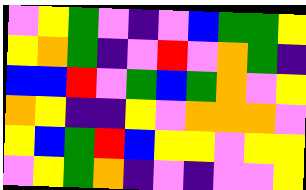[["violet", "yellow", "green", "violet", "indigo", "violet", "blue", "green", "green", "yellow"], ["yellow", "orange", "green", "indigo", "violet", "red", "violet", "orange", "green", "indigo"], ["blue", "blue", "red", "violet", "green", "blue", "green", "orange", "violet", "yellow"], ["orange", "yellow", "indigo", "indigo", "yellow", "violet", "orange", "orange", "orange", "violet"], ["yellow", "blue", "green", "red", "blue", "yellow", "yellow", "violet", "yellow", "yellow"], ["violet", "yellow", "green", "orange", "indigo", "violet", "indigo", "violet", "violet", "yellow"]]